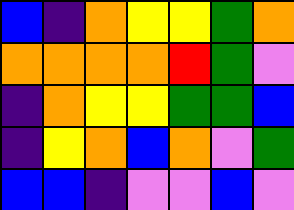[["blue", "indigo", "orange", "yellow", "yellow", "green", "orange"], ["orange", "orange", "orange", "orange", "red", "green", "violet"], ["indigo", "orange", "yellow", "yellow", "green", "green", "blue"], ["indigo", "yellow", "orange", "blue", "orange", "violet", "green"], ["blue", "blue", "indigo", "violet", "violet", "blue", "violet"]]